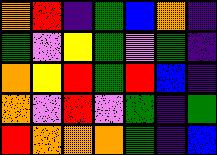[["orange", "red", "indigo", "green", "blue", "orange", "indigo"], ["green", "violet", "yellow", "green", "violet", "green", "indigo"], ["orange", "yellow", "red", "green", "red", "blue", "indigo"], ["orange", "violet", "red", "violet", "green", "indigo", "green"], ["red", "orange", "orange", "orange", "green", "indigo", "blue"]]